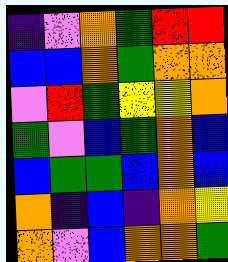[["indigo", "violet", "orange", "green", "red", "red"], ["blue", "blue", "orange", "green", "orange", "orange"], ["violet", "red", "green", "yellow", "yellow", "orange"], ["green", "violet", "blue", "green", "orange", "blue"], ["blue", "green", "green", "blue", "orange", "blue"], ["orange", "indigo", "blue", "indigo", "orange", "yellow"], ["orange", "violet", "blue", "orange", "orange", "green"]]